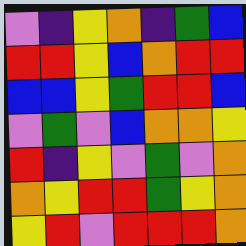[["violet", "indigo", "yellow", "orange", "indigo", "green", "blue"], ["red", "red", "yellow", "blue", "orange", "red", "red"], ["blue", "blue", "yellow", "green", "red", "red", "blue"], ["violet", "green", "violet", "blue", "orange", "orange", "yellow"], ["red", "indigo", "yellow", "violet", "green", "violet", "orange"], ["orange", "yellow", "red", "red", "green", "yellow", "orange"], ["yellow", "red", "violet", "red", "red", "red", "orange"]]